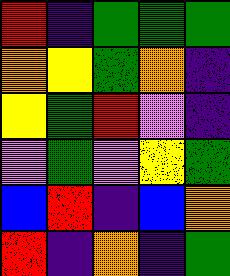[["red", "indigo", "green", "green", "green"], ["orange", "yellow", "green", "orange", "indigo"], ["yellow", "green", "red", "violet", "indigo"], ["violet", "green", "violet", "yellow", "green"], ["blue", "red", "indigo", "blue", "orange"], ["red", "indigo", "orange", "indigo", "green"]]